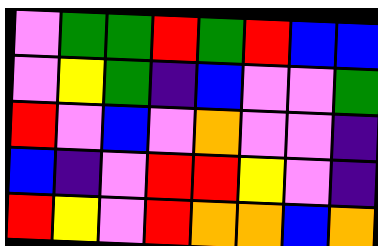[["violet", "green", "green", "red", "green", "red", "blue", "blue"], ["violet", "yellow", "green", "indigo", "blue", "violet", "violet", "green"], ["red", "violet", "blue", "violet", "orange", "violet", "violet", "indigo"], ["blue", "indigo", "violet", "red", "red", "yellow", "violet", "indigo"], ["red", "yellow", "violet", "red", "orange", "orange", "blue", "orange"]]